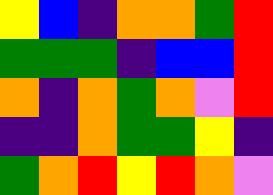[["yellow", "blue", "indigo", "orange", "orange", "green", "red"], ["green", "green", "green", "indigo", "blue", "blue", "red"], ["orange", "indigo", "orange", "green", "orange", "violet", "red"], ["indigo", "indigo", "orange", "green", "green", "yellow", "indigo"], ["green", "orange", "red", "yellow", "red", "orange", "violet"]]